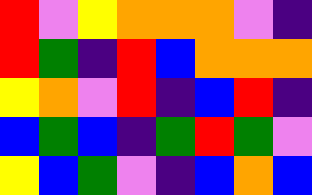[["red", "violet", "yellow", "orange", "orange", "orange", "violet", "indigo"], ["red", "green", "indigo", "red", "blue", "orange", "orange", "orange"], ["yellow", "orange", "violet", "red", "indigo", "blue", "red", "indigo"], ["blue", "green", "blue", "indigo", "green", "red", "green", "violet"], ["yellow", "blue", "green", "violet", "indigo", "blue", "orange", "blue"]]